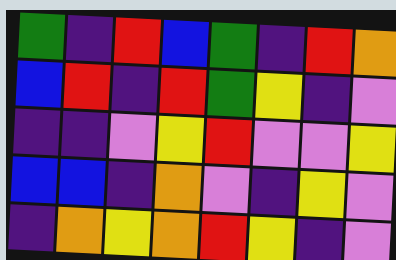[["green", "indigo", "red", "blue", "green", "indigo", "red", "orange"], ["blue", "red", "indigo", "red", "green", "yellow", "indigo", "violet"], ["indigo", "indigo", "violet", "yellow", "red", "violet", "violet", "yellow"], ["blue", "blue", "indigo", "orange", "violet", "indigo", "yellow", "violet"], ["indigo", "orange", "yellow", "orange", "red", "yellow", "indigo", "violet"]]